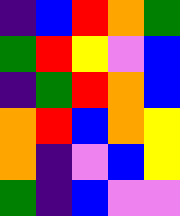[["indigo", "blue", "red", "orange", "green"], ["green", "red", "yellow", "violet", "blue"], ["indigo", "green", "red", "orange", "blue"], ["orange", "red", "blue", "orange", "yellow"], ["orange", "indigo", "violet", "blue", "yellow"], ["green", "indigo", "blue", "violet", "violet"]]